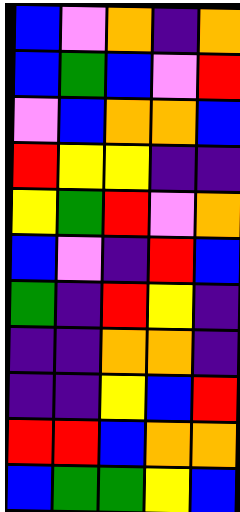[["blue", "violet", "orange", "indigo", "orange"], ["blue", "green", "blue", "violet", "red"], ["violet", "blue", "orange", "orange", "blue"], ["red", "yellow", "yellow", "indigo", "indigo"], ["yellow", "green", "red", "violet", "orange"], ["blue", "violet", "indigo", "red", "blue"], ["green", "indigo", "red", "yellow", "indigo"], ["indigo", "indigo", "orange", "orange", "indigo"], ["indigo", "indigo", "yellow", "blue", "red"], ["red", "red", "blue", "orange", "orange"], ["blue", "green", "green", "yellow", "blue"]]